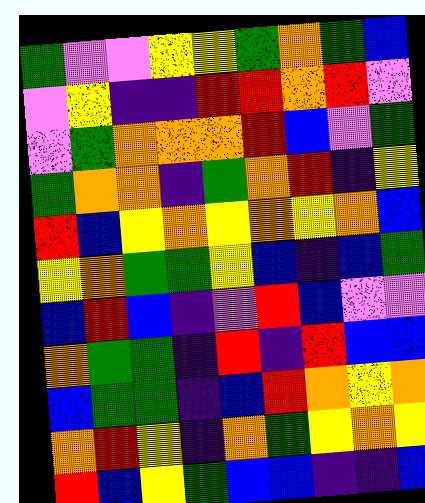[["green", "violet", "violet", "yellow", "yellow", "green", "orange", "green", "blue"], ["violet", "yellow", "indigo", "indigo", "red", "red", "orange", "red", "violet"], ["violet", "green", "orange", "orange", "orange", "red", "blue", "violet", "green"], ["green", "orange", "orange", "indigo", "green", "orange", "red", "indigo", "yellow"], ["red", "blue", "yellow", "orange", "yellow", "orange", "yellow", "orange", "blue"], ["yellow", "orange", "green", "green", "yellow", "blue", "indigo", "blue", "green"], ["blue", "red", "blue", "indigo", "violet", "red", "blue", "violet", "violet"], ["orange", "green", "green", "indigo", "red", "indigo", "red", "blue", "blue"], ["blue", "green", "green", "indigo", "blue", "red", "orange", "yellow", "orange"], ["orange", "red", "yellow", "indigo", "orange", "green", "yellow", "orange", "yellow"], ["red", "blue", "yellow", "green", "blue", "blue", "indigo", "indigo", "blue"]]